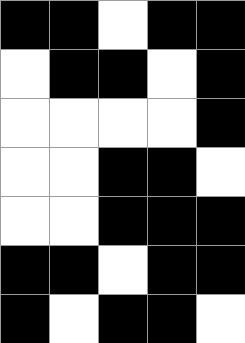[["black", "black", "white", "black", "black"], ["white", "black", "black", "white", "black"], ["white", "white", "white", "white", "black"], ["white", "white", "black", "black", "white"], ["white", "white", "black", "black", "black"], ["black", "black", "white", "black", "black"], ["black", "white", "black", "black", "white"]]